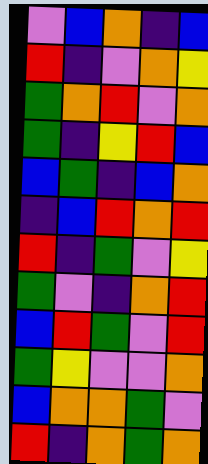[["violet", "blue", "orange", "indigo", "blue"], ["red", "indigo", "violet", "orange", "yellow"], ["green", "orange", "red", "violet", "orange"], ["green", "indigo", "yellow", "red", "blue"], ["blue", "green", "indigo", "blue", "orange"], ["indigo", "blue", "red", "orange", "red"], ["red", "indigo", "green", "violet", "yellow"], ["green", "violet", "indigo", "orange", "red"], ["blue", "red", "green", "violet", "red"], ["green", "yellow", "violet", "violet", "orange"], ["blue", "orange", "orange", "green", "violet"], ["red", "indigo", "orange", "green", "orange"]]